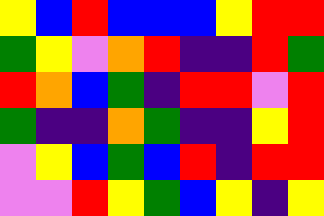[["yellow", "blue", "red", "blue", "blue", "blue", "yellow", "red", "red"], ["green", "yellow", "violet", "orange", "red", "indigo", "indigo", "red", "green"], ["red", "orange", "blue", "green", "indigo", "red", "red", "violet", "red"], ["green", "indigo", "indigo", "orange", "green", "indigo", "indigo", "yellow", "red"], ["violet", "yellow", "blue", "green", "blue", "red", "indigo", "red", "red"], ["violet", "violet", "red", "yellow", "green", "blue", "yellow", "indigo", "yellow"]]